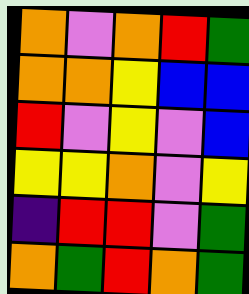[["orange", "violet", "orange", "red", "green"], ["orange", "orange", "yellow", "blue", "blue"], ["red", "violet", "yellow", "violet", "blue"], ["yellow", "yellow", "orange", "violet", "yellow"], ["indigo", "red", "red", "violet", "green"], ["orange", "green", "red", "orange", "green"]]